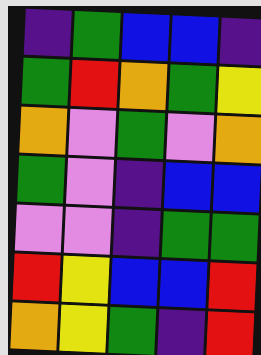[["indigo", "green", "blue", "blue", "indigo"], ["green", "red", "orange", "green", "yellow"], ["orange", "violet", "green", "violet", "orange"], ["green", "violet", "indigo", "blue", "blue"], ["violet", "violet", "indigo", "green", "green"], ["red", "yellow", "blue", "blue", "red"], ["orange", "yellow", "green", "indigo", "red"]]